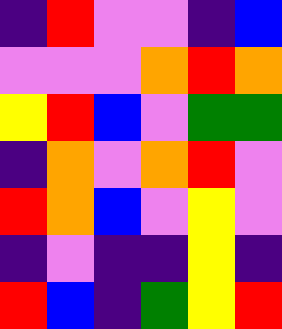[["indigo", "red", "violet", "violet", "indigo", "blue"], ["violet", "violet", "violet", "orange", "red", "orange"], ["yellow", "red", "blue", "violet", "green", "green"], ["indigo", "orange", "violet", "orange", "red", "violet"], ["red", "orange", "blue", "violet", "yellow", "violet"], ["indigo", "violet", "indigo", "indigo", "yellow", "indigo"], ["red", "blue", "indigo", "green", "yellow", "red"]]